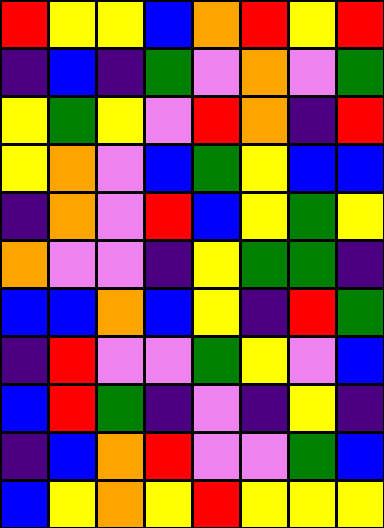[["red", "yellow", "yellow", "blue", "orange", "red", "yellow", "red"], ["indigo", "blue", "indigo", "green", "violet", "orange", "violet", "green"], ["yellow", "green", "yellow", "violet", "red", "orange", "indigo", "red"], ["yellow", "orange", "violet", "blue", "green", "yellow", "blue", "blue"], ["indigo", "orange", "violet", "red", "blue", "yellow", "green", "yellow"], ["orange", "violet", "violet", "indigo", "yellow", "green", "green", "indigo"], ["blue", "blue", "orange", "blue", "yellow", "indigo", "red", "green"], ["indigo", "red", "violet", "violet", "green", "yellow", "violet", "blue"], ["blue", "red", "green", "indigo", "violet", "indigo", "yellow", "indigo"], ["indigo", "blue", "orange", "red", "violet", "violet", "green", "blue"], ["blue", "yellow", "orange", "yellow", "red", "yellow", "yellow", "yellow"]]